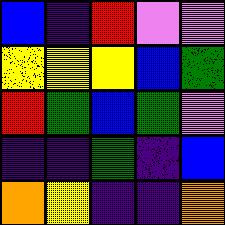[["blue", "indigo", "red", "violet", "violet"], ["yellow", "yellow", "yellow", "blue", "green"], ["red", "green", "blue", "green", "violet"], ["indigo", "indigo", "green", "indigo", "blue"], ["orange", "yellow", "indigo", "indigo", "orange"]]